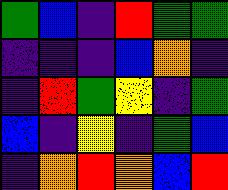[["green", "blue", "indigo", "red", "green", "green"], ["indigo", "indigo", "indigo", "blue", "orange", "indigo"], ["indigo", "red", "green", "yellow", "indigo", "green"], ["blue", "indigo", "yellow", "indigo", "green", "blue"], ["indigo", "orange", "red", "orange", "blue", "red"]]